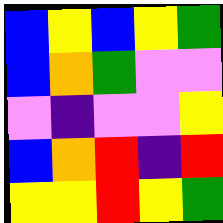[["blue", "yellow", "blue", "yellow", "green"], ["blue", "orange", "green", "violet", "violet"], ["violet", "indigo", "violet", "violet", "yellow"], ["blue", "orange", "red", "indigo", "red"], ["yellow", "yellow", "red", "yellow", "green"]]